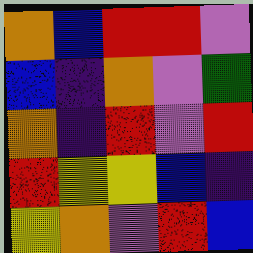[["orange", "blue", "red", "red", "violet"], ["blue", "indigo", "orange", "violet", "green"], ["orange", "indigo", "red", "violet", "red"], ["red", "yellow", "yellow", "blue", "indigo"], ["yellow", "orange", "violet", "red", "blue"]]